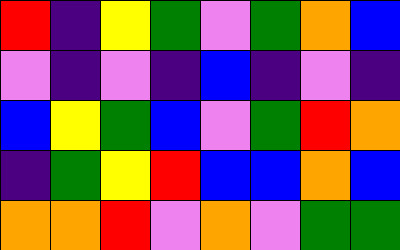[["red", "indigo", "yellow", "green", "violet", "green", "orange", "blue"], ["violet", "indigo", "violet", "indigo", "blue", "indigo", "violet", "indigo"], ["blue", "yellow", "green", "blue", "violet", "green", "red", "orange"], ["indigo", "green", "yellow", "red", "blue", "blue", "orange", "blue"], ["orange", "orange", "red", "violet", "orange", "violet", "green", "green"]]